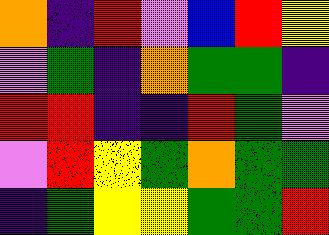[["orange", "indigo", "red", "violet", "blue", "red", "yellow"], ["violet", "green", "indigo", "orange", "green", "green", "indigo"], ["red", "red", "indigo", "indigo", "red", "green", "violet"], ["violet", "red", "yellow", "green", "orange", "green", "green"], ["indigo", "green", "yellow", "yellow", "green", "green", "red"]]